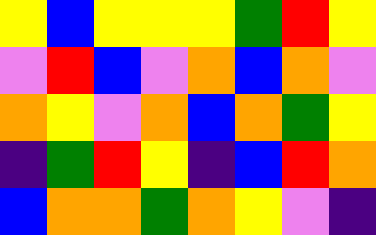[["yellow", "blue", "yellow", "yellow", "yellow", "green", "red", "yellow"], ["violet", "red", "blue", "violet", "orange", "blue", "orange", "violet"], ["orange", "yellow", "violet", "orange", "blue", "orange", "green", "yellow"], ["indigo", "green", "red", "yellow", "indigo", "blue", "red", "orange"], ["blue", "orange", "orange", "green", "orange", "yellow", "violet", "indigo"]]